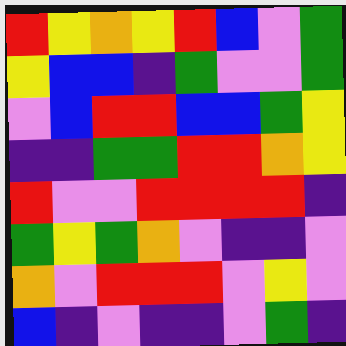[["red", "yellow", "orange", "yellow", "red", "blue", "violet", "green"], ["yellow", "blue", "blue", "indigo", "green", "violet", "violet", "green"], ["violet", "blue", "red", "red", "blue", "blue", "green", "yellow"], ["indigo", "indigo", "green", "green", "red", "red", "orange", "yellow"], ["red", "violet", "violet", "red", "red", "red", "red", "indigo"], ["green", "yellow", "green", "orange", "violet", "indigo", "indigo", "violet"], ["orange", "violet", "red", "red", "red", "violet", "yellow", "violet"], ["blue", "indigo", "violet", "indigo", "indigo", "violet", "green", "indigo"]]